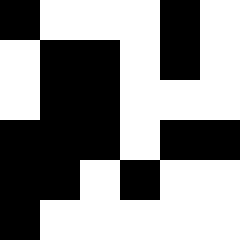[["black", "white", "white", "white", "black", "white"], ["white", "black", "black", "white", "black", "white"], ["white", "black", "black", "white", "white", "white"], ["black", "black", "black", "white", "black", "black"], ["black", "black", "white", "black", "white", "white"], ["black", "white", "white", "white", "white", "white"]]